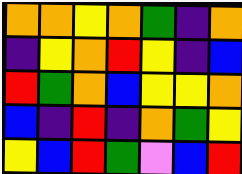[["orange", "orange", "yellow", "orange", "green", "indigo", "orange"], ["indigo", "yellow", "orange", "red", "yellow", "indigo", "blue"], ["red", "green", "orange", "blue", "yellow", "yellow", "orange"], ["blue", "indigo", "red", "indigo", "orange", "green", "yellow"], ["yellow", "blue", "red", "green", "violet", "blue", "red"]]